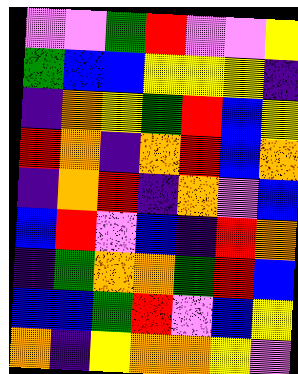[["violet", "violet", "green", "red", "violet", "violet", "yellow"], ["green", "blue", "blue", "yellow", "yellow", "yellow", "indigo"], ["indigo", "orange", "yellow", "green", "red", "blue", "yellow"], ["red", "orange", "indigo", "orange", "red", "blue", "orange"], ["indigo", "orange", "red", "indigo", "orange", "violet", "blue"], ["blue", "red", "violet", "blue", "indigo", "red", "orange"], ["indigo", "green", "orange", "orange", "green", "red", "blue"], ["blue", "blue", "green", "red", "violet", "blue", "yellow"], ["orange", "indigo", "yellow", "orange", "orange", "yellow", "violet"]]